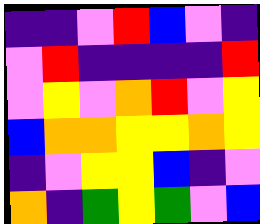[["indigo", "indigo", "violet", "red", "blue", "violet", "indigo"], ["violet", "red", "indigo", "indigo", "indigo", "indigo", "red"], ["violet", "yellow", "violet", "orange", "red", "violet", "yellow"], ["blue", "orange", "orange", "yellow", "yellow", "orange", "yellow"], ["indigo", "violet", "yellow", "yellow", "blue", "indigo", "violet"], ["orange", "indigo", "green", "yellow", "green", "violet", "blue"]]